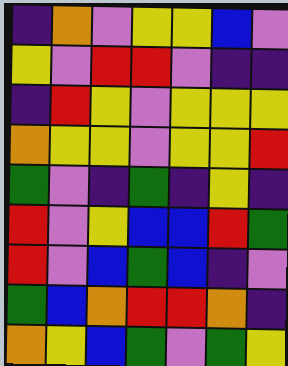[["indigo", "orange", "violet", "yellow", "yellow", "blue", "violet"], ["yellow", "violet", "red", "red", "violet", "indigo", "indigo"], ["indigo", "red", "yellow", "violet", "yellow", "yellow", "yellow"], ["orange", "yellow", "yellow", "violet", "yellow", "yellow", "red"], ["green", "violet", "indigo", "green", "indigo", "yellow", "indigo"], ["red", "violet", "yellow", "blue", "blue", "red", "green"], ["red", "violet", "blue", "green", "blue", "indigo", "violet"], ["green", "blue", "orange", "red", "red", "orange", "indigo"], ["orange", "yellow", "blue", "green", "violet", "green", "yellow"]]